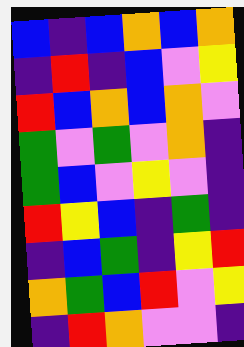[["blue", "indigo", "blue", "orange", "blue", "orange"], ["indigo", "red", "indigo", "blue", "violet", "yellow"], ["red", "blue", "orange", "blue", "orange", "violet"], ["green", "violet", "green", "violet", "orange", "indigo"], ["green", "blue", "violet", "yellow", "violet", "indigo"], ["red", "yellow", "blue", "indigo", "green", "indigo"], ["indigo", "blue", "green", "indigo", "yellow", "red"], ["orange", "green", "blue", "red", "violet", "yellow"], ["indigo", "red", "orange", "violet", "violet", "indigo"]]